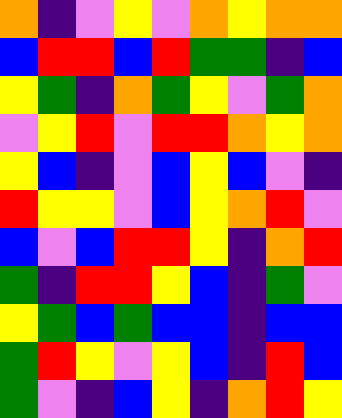[["orange", "indigo", "violet", "yellow", "violet", "orange", "yellow", "orange", "orange"], ["blue", "red", "red", "blue", "red", "green", "green", "indigo", "blue"], ["yellow", "green", "indigo", "orange", "green", "yellow", "violet", "green", "orange"], ["violet", "yellow", "red", "violet", "red", "red", "orange", "yellow", "orange"], ["yellow", "blue", "indigo", "violet", "blue", "yellow", "blue", "violet", "indigo"], ["red", "yellow", "yellow", "violet", "blue", "yellow", "orange", "red", "violet"], ["blue", "violet", "blue", "red", "red", "yellow", "indigo", "orange", "red"], ["green", "indigo", "red", "red", "yellow", "blue", "indigo", "green", "violet"], ["yellow", "green", "blue", "green", "blue", "blue", "indigo", "blue", "blue"], ["green", "red", "yellow", "violet", "yellow", "blue", "indigo", "red", "blue"], ["green", "violet", "indigo", "blue", "yellow", "indigo", "orange", "red", "yellow"]]